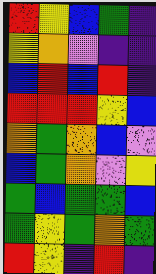[["red", "yellow", "blue", "green", "indigo"], ["yellow", "orange", "violet", "indigo", "indigo"], ["blue", "red", "blue", "red", "indigo"], ["red", "red", "red", "yellow", "blue"], ["orange", "green", "orange", "blue", "violet"], ["blue", "green", "orange", "violet", "yellow"], ["green", "blue", "green", "green", "blue"], ["green", "yellow", "green", "orange", "green"], ["red", "yellow", "indigo", "red", "indigo"]]